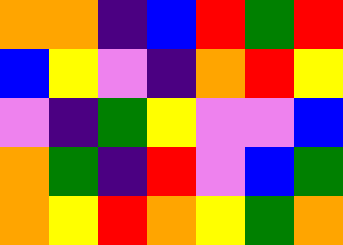[["orange", "orange", "indigo", "blue", "red", "green", "red"], ["blue", "yellow", "violet", "indigo", "orange", "red", "yellow"], ["violet", "indigo", "green", "yellow", "violet", "violet", "blue"], ["orange", "green", "indigo", "red", "violet", "blue", "green"], ["orange", "yellow", "red", "orange", "yellow", "green", "orange"]]